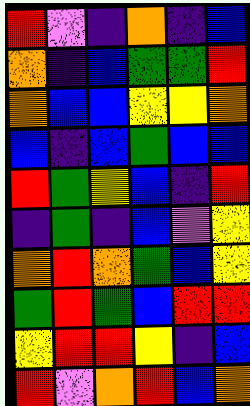[["red", "violet", "indigo", "orange", "indigo", "blue"], ["orange", "indigo", "blue", "green", "green", "red"], ["orange", "blue", "blue", "yellow", "yellow", "orange"], ["blue", "indigo", "blue", "green", "blue", "blue"], ["red", "green", "yellow", "blue", "indigo", "red"], ["indigo", "green", "indigo", "blue", "violet", "yellow"], ["orange", "red", "orange", "green", "blue", "yellow"], ["green", "red", "green", "blue", "red", "red"], ["yellow", "red", "red", "yellow", "indigo", "blue"], ["red", "violet", "orange", "red", "blue", "orange"]]